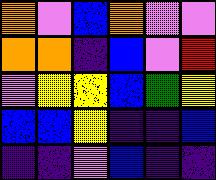[["orange", "violet", "blue", "orange", "violet", "violet"], ["orange", "orange", "indigo", "blue", "violet", "red"], ["violet", "yellow", "yellow", "blue", "green", "yellow"], ["blue", "blue", "yellow", "indigo", "indigo", "blue"], ["indigo", "indigo", "violet", "blue", "indigo", "indigo"]]